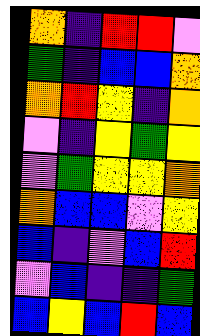[["orange", "indigo", "red", "red", "violet"], ["green", "indigo", "blue", "blue", "orange"], ["orange", "red", "yellow", "indigo", "orange"], ["violet", "indigo", "yellow", "green", "yellow"], ["violet", "green", "yellow", "yellow", "orange"], ["orange", "blue", "blue", "violet", "yellow"], ["blue", "indigo", "violet", "blue", "red"], ["violet", "blue", "indigo", "indigo", "green"], ["blue", "yellow", "blue", "red", "blue"]]